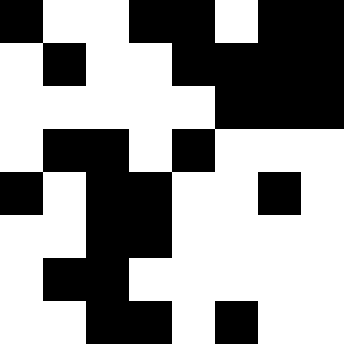[["black", "white", "white", "black", "black", "white", "black", "black"], ["white", "black", "white", "white", "black", "black", "black", "black"], ["white", "white", "white", "white", "white", "black", "black", "black"], ["white", "black", "black", "white", "black", "white", "white", "white"], ["black", "white", "black", "black", "white", "white", "black", "white"], ["white", "white", "black", "black", "white", "white", "white", "white"], ["white", "black", "black", "white", "white", "white", "white", "white"], ["white", "white", "black", "black", "white", "black", "white", "white"]]